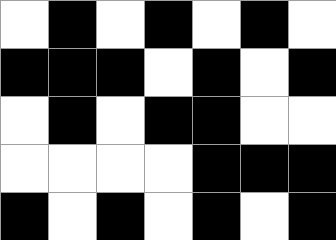[["white", "black", "white", "black", "white", "black", "white"], ["black", "black", "black", "white", "black", "white", "black"], ["white", "black", "white", "black", "black", "white", "white"], ["white", "white", "white", "white", "black", "black", "black"], ["black", "white", "black", "white", "black", "white", "black"]]